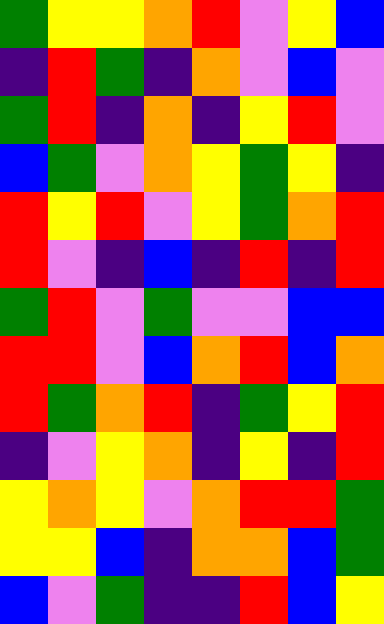[["green", "yellow", "yellow", "orange", "red", "violet", "yellow", "blue"], ["indigo", "red", "green", "indigo", "orange", "violet", "blue", "violet"], ["green", "red", "indigo", "orange", "indigo", "yellow", "red", "violet"], ["blue", "green", "violet", "orange", "yellow", "green", "yellow", "indigo"], ["red", "yellow", "red", "violet", "yellow", "green", "orange", "red"], ["red", "violet", "indigo", "blue", "indigo", "red", "indigo", "red"], ["green", "red", "violet", "green", "violet", "violet", "blue", "blue"], ["red", "red", "violet", "blue", "orange", "red", "blue", "orange"], ["red", "green", "orange", "red", "indigo", "green", "yellow", "red"], ["indigo", "violet", "yellow", "orange", "indigo", "yellow", "indigo", "red"], ["yellow", "orange", "yellow", "violet", "orange", "red", "red", "green"], ["yellow", "yellow", "blue", "indigo", "orange", "orange", "blue", "green"], ["blue", "violet", "green", "indigo", "indigo", "red", "blue", "yellow"]]